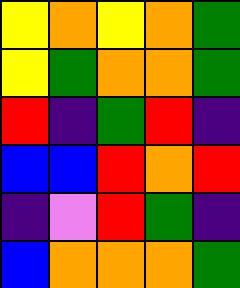[["yellow", "orange", "yellow", "orange", "green"], ["yellow", "green", "orange", "orange", "green"], ["red", "indigo", "green", "red", "indigo"], ["blue", "blue", "red", "orange", "red"], ["indigo", "violet", "red", "green", "indigo"], ["blue", "orange", "orange", "orange", "green"]]